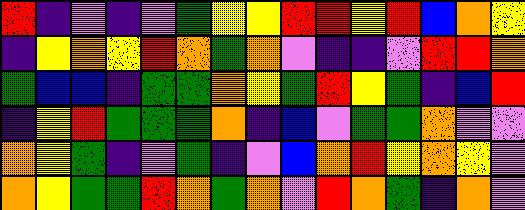[["red", "indigo", "violet", "indigo", "violet", "green", "yellow", "yellow", "red", "red", "yellow", "red", "blue", "orange", "yellow"], ["indigo", "yellow", "orange", "yellow", "red", "orange", "green", "orange", "violet", "indigo", "indigo", "violet", "red", "red", "orange"], ["green", "blue", "blue", "indigo", "green", "green", "orange", "yellow", "green", "red", "yellow", "green", "indigo", "blue", "red"], ["indigo", "yellow", "red", "green", "green", "green", "orange", "indigo", "blue", "violet", "green", "green", "orange", "violet", "violet"], ["orange", "yellow", "green", "indigo", "violet", "green", "indigo", "violet", "blue", "orange", "red", "yellow", "orange", "yellow", "violet"], ["orange", "yellow", "green", "green", "red", "orange", "green", "orange", "violet", "red", "orange", "green", "indigo", "orange", "violet"]]